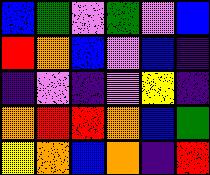[["blue", "green", "violet", "green", "violet", "blue"], ["red", "orange", "blue", "violet", "blue", "indigo"], ["indigo", "violet", "indigo", "violet", "yellow", "indigo"], ["orange", "red", "red", "orange", "blue", "green"], ["yellow", "orange", "blue", "orange", "indigo", "red"]]